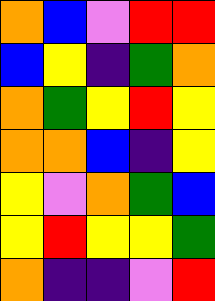[["orange", "blue", "violet", "red", "red"], ["blue", "yellow", "indigo", "green", "orange"], ["orange", "green", "yellow", "red", "yellow"], ["orange", "orange", "blue", "indigo", "yellow"], ["yellow", "violet", "orange", "green", "blue"], ["yellow", "red", "yellow", "yellow", "green"], ["orange", "indigo", "indigo", "violet", "red"]]